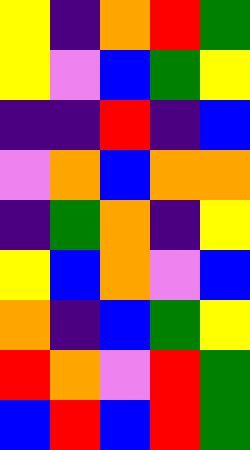[["yellow", "indigo", "orange", "red", "green"], ["yellow", "violet", "blue", "green", "yellow"], ["indigo", "indigo", "red", "indigo", "blue"], ["violet", "orange", "blue", "orange", "orange"], ["indigo", "green", "orange", "indigo", "yellow"], ["yellow", "blue", "orange", "violet", "blue"], ["orange", "indigo", "blue", "green", "yellow"], ["red", "orange", "violet", "red", "green"], ["blue", "red", "blue", "red", "green"]]